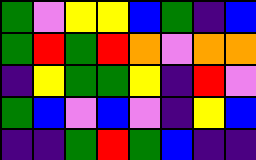[["green", "violet", "yellow", "yellow", "blue", "green", "indigo", "blue"], ["green", "red", "green", "red", "orange", "violet", "orange", "orange"], ["indigo", "yellow", "green", "green", "yellow", "indigo", "red", "violet"], ["green", "blue", "violet", "blue", "violet", "indigo", "yellow", "blue"], ["indigo", "indigo", "green", "red", "green", "blue", "indigo", "indigo"]]